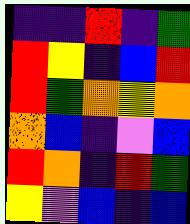[["indigo", "indigo", "red", "indigo", "green"], ["red", "yellow", "indigo", "blue", "red"], ["red", "green", "orange", "yellow", "orange"], ["orange", "blue", "indigo", "violet", "blue"], ["red", "orange", "indigo", "red", "green"], ["yellow", "violet", "blue", "indigo", "blue"]]